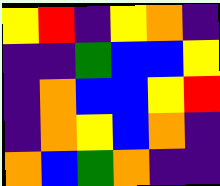[["yellow", "red", "indigo", "yellow", "orange", "indigo"], ["indigo", "indigo", "green", "blue", "blue", "yellow"], ["indigo", "orange", "blue", "blue", "yellow", "red"], ["indigo", "orange", "yellow", "blue", "orange", "indigo"], ["orange", "blue", "green", "orange", "indigo", "indigo"]]